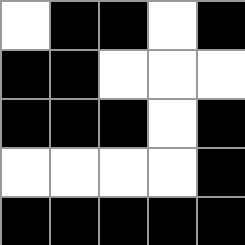[["white", "black", "black", "white", "black"], ["black", "black", "white", "white", "white"], ["black", "black", "black", "white", "black"], ["white", "white", "white", "white", "black"], ["black", "black", "black", "black", "black"]]